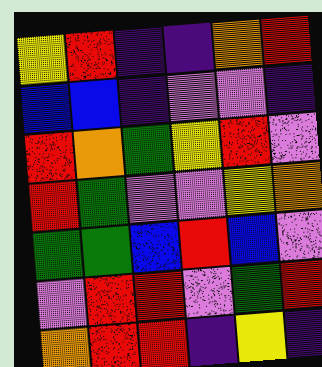[["yellow", "red", "indigo", "indigo", "orange", "red"], ["blue", "blue", "indigo", "violet", "violet", "indigo"], ["red", "orange", "green", "yellow", "red", "violet"], ["red", "green", "violet", "violet", "yellow", "orange"], ["green", "green", "blue", "red", "blue", "violet"], ["violet", "red", "red", "violet", "green", "red"], ["orange", "red", "red", "indigo", "yellow", "indigo"]]